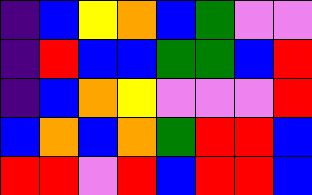[["indigo", "blue", "yellow", "orange", "blue", "green", "violet", "violet"], ["indigo", "red", "blue", "blue", "green", "green", "blue", "red"], ["indigo", "blue", "orange", "yellow", "violet", "violet", "violet", "red"], ["blue", "orange", "blue", "orange", "green", "red", "red", "blue"], ["red", "red", "violet", "red", "blue", "red", "red", "blue"]]